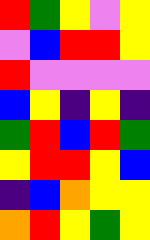[["red", "green", "yellow", "violet", "yellow"], ["violet", "blue", "red", "red", "yellow"], ["red", "violet", "violet", "violet", "violet"], ["blue", "yellow", "indigo", "yellow", "indigo"], ["green", "red", "blue", "red", "green"], ["yellow", "red", "red", "yellow", "blue"], ["indigo", "blue", "orange", "yellow", "yellow"], ["orange", "red", "yellow", "green", "yellow"]]